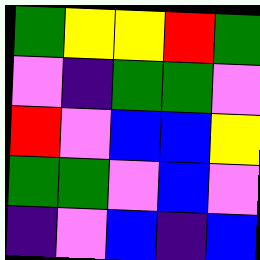[["green", "yellow", "yellow", "red", "green"], ["violet", "indigo", "green", "green", "violet"], ["red", "violet", "blue", "blue", "yellow"], ["green", "green", "violet", "blue", "violet"], ["indigo", "violet", "blue", "indigo", "blue"]]